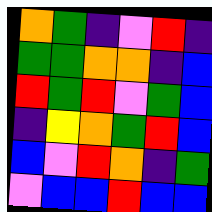[["orange", "green", "indigo", "violet", "red", "indigo"], ["green", "green", "orange", "orange", "indigo", "blue"], ["red", "green", "red", "violet", "green", "blue"], ["indigo", "yellow", "orange", "green", "red", "blue"], ["blue", "violet", "red", "orange", "indigo", "green"], ["violet", "blue", "blue", "red", "blue", "blue"]]